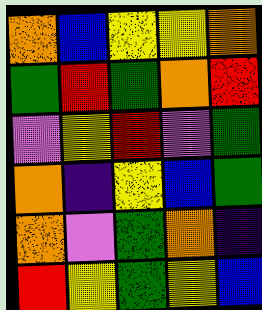[["orange", "blue", "yellow", "yellow", "orange"], ["green", "red", "green", "orange", "red"], ["violet", "yellow", "red", "violet", "green"], ["orange", "indigo", "yellow", "blue", "green"], ["orange", "violet", "green", "orange", "indigo"], ["red", "yellow", "green", "yellow", "blue"]]